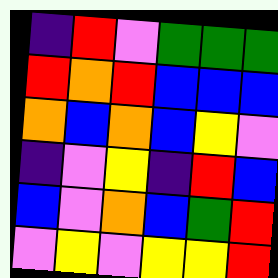[["indigo", "red", "violet", "green", "green", "green"], ["red", "orange", "red", "blue", "blue", "blue"], ["orange", "blue", "orange", "blue", "yellow", "violet"], ["indigo", "violet", "yellow", "indigo", "red", "blue"], ["blue", "violet", "orange", "blue", "green", "red"], ["violet", "yellow", "violet", "yellow", "yellow", "red"]]